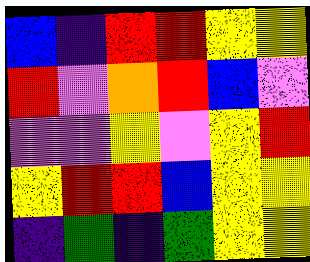[["blue", "indigo", "red", "red", "yellow", "yellow"], ["red", "violet", "orange", "red", "blue", "violet"], ["violet", "violet", "yellow", "violet", "yellow", "red"], ["yellow", "red", "red", "blue", "yellow", "yellow"], ["indigo", "green", "indigo", "green", "yellow", "yellow"]]